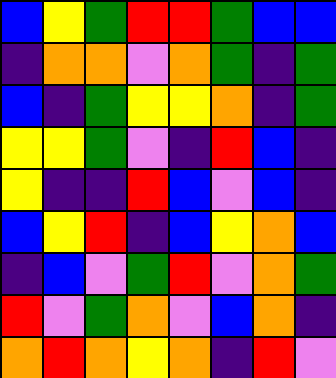[["blue", "yellow", "green", "red", "red", "green", "blue", "blue"], ["indigo", "orange", "orange", "violet", "orange", "green", "indigo", "green"], ["blue", "indigo", "green", "yellow", "yellow", "orange", "indigo", "green"], ["yellow", "yellow", "green", "violet", "indigo", "red", "blue", "indigo"], ["yellow", "indigo", "indigo", "red", "blue", "violet", "blue", "indigo"], ["blue", "yellow", "red", "indigo", "blue", "yellow", "orange", "blue"], ["indigo", "blue", "violet", "green", "red", "violet", "orange", "green"], ["red", "violet", "green", "orange", "violet", "blue", "orange", "indigo"], ["orange", "red", "orange", "yellow", "orange", "indigo", "red", "violet"]]